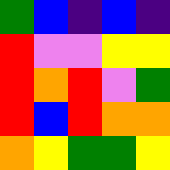[["green", "blue", "indigo", "blue", "indigo"], ["red", "violet", "violet", "yellow", "yellow"], ["red", "orange", "red", "violet", "green"], ["red", "blue", "red", "orange", "orange"], ["orange", "yellow", "green", "green", "yellow"]]